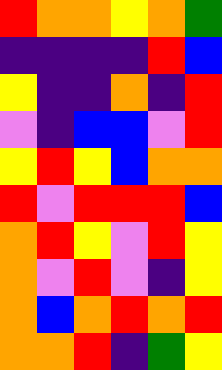[["red", "orange", "orange", "yellow", "orange", "green"], ["indigo", "indigo", "indigo", "indigo", "red", "blue"], ["yellow", "indigo", "indigo", "orange", "indigo", "red"], ["violet", "indigo", "blue", "blue", "violet", "red"], ["yellow", "red", "yellow", "blue", "orange", "orange"], ["red", "violet", "red", "red", "red", "blue"], ["orange", "red", "yellow", "violet", "red", "yellow"], ["orange", "violet", "red", "violet", "indigo", "yellow"], ["orange", "blue", "orange", "red", "orange", "red"], ["orange", "orange", "red", "indigo", "green", "yellow"]]